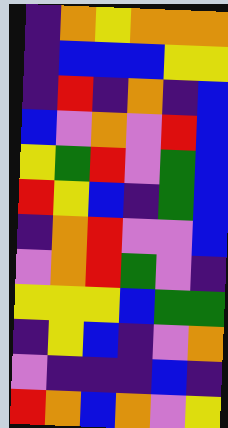[["indigo", "orange", "yellow", "orange", "orange", "orange"], ["indigo", "blue", "blue", "blue", "yellow", "yellow"], ["indigo", "red", "indigo", "orange", "indigo", "blue"], ["blue", "violet", "orange", "violet", "red", "blue"], ["yellow", "green", "red", "violet", "green", "blue"], ["red", "yellow", "blue", "indigo", "green", "blue"], ["indigo", "orange", "red", "violet", "violet", "blue"], ["violet", "orange", "red", "green", "violet", "indigo"], ["yellow", "yellow", "yellow", "blue", "green", "green"], ["indigo", "yellow", "blue", "indigo", "violet", "orange"], ["violet", "indigo", "indigo", "indigo", "blue", "indigo"], ["red", "orange", "blue", "orange", "violet", "yellow"]]